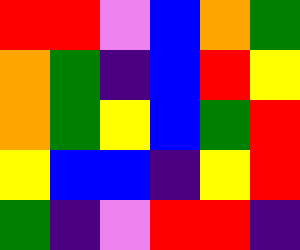[["red", "red", "violet", "blue", "orange", "green"], ["orange", "green", "indigo", "blue", "red", "yellow"], ["orange", "green", "yellow", "blue", "green", "red"], ["yellow", "blue", "blue", "indigo", "yellow", "red"], ["green", "indigo", "violet", "red", "red", "indigo"]]